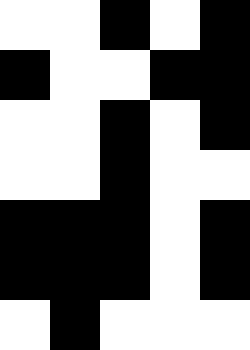[["white", "white", "black", "white", "black"], ["black", "white", "white", "black", "black"], ["white", "white", "black", "white", "black"], ["white", "white", "black", "white", "white"], ["black", "black", "black", "white", "black"], ["black", "black", "black", "white", "black"], ["white", "black", "white", "white", "white"]]